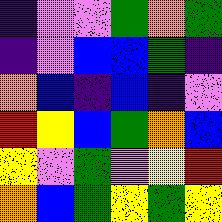[["indigo", "violet", "violet", "green", "orange", "green"], ["indigo", "violet", "blue", "blue", "green", "indigo"], ["orange", "blue", "indigo", "blue", "indigo", "violet"], ["red", "yellow", "blue", "green", "orange", "blue"], ["yellow", "violet", "green", "violet", "yellow", "red"], ["orange", "blue", "green", "yellow", "green", "yellow"]]